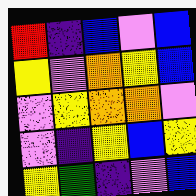[["red", "indigo", "blue", "violet", "blue"], ["yellow", "violet", "orange", "yellow", "blue"], ["violet", "yellow", "orange", "orange", "violet"], ["violet", "indigo", "yellow", "blue", "yellow"], ["yellow", "green", "indigo", "violet", "blue"]]